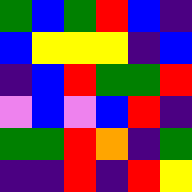[["green", "blue", "green", "red", "blue", "indigo"], ["blue", "yellow", "yellow", "yellow", "indigo", "blue"], ["indigo", "blue", "red", "green", "green", "red"], ["violet", "blue", "violet", "blue", "red", "indigo"], ["green", "green", "red", "orange", "indigo", "green"], ["indigo", "indigo", "red", "indigo", "red", "yellow"]]